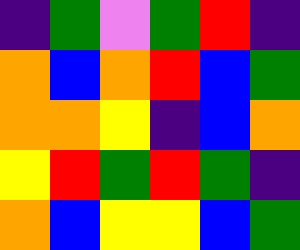[["indigo", "green", "violet", "green", "red", "indigo"], ["orange", "blue", "orange", "red", "blue", "green"], ["orange", "orange", "yellow", "indigo", "blue", "orange"], ["yellow", "red", "green", "red", "green", "indigo"], ["orange", "blue", "yellow", "yellow", "blue", "green"]]